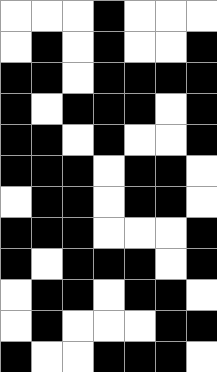[["white", "white", "white", "black", "white", "white", "white"], ["white", "black", "white", "black", "white", "white", "black"], ["black", "black", "white", "black", "black", "black", "black"], ["black", "white", "black", "black", "black", "white", "black"], ["black", "black", "white", "black", "white", "white", "black"], ["black", "black", "black", "white", "black", "black", "white"], ["white", "black", "black", "white", "black", "black", "white"], ["black", "black", "black", "white", "white", "white", "black"], ["black", "white", "black", "black", "black", "white", "black"], ["white", "black", "black", "white", "black", "black", "white"], ["white", "black", "white", "white", "white", "black", "black"], ["black", "white", "white", "black", "black", "black", "white"]]